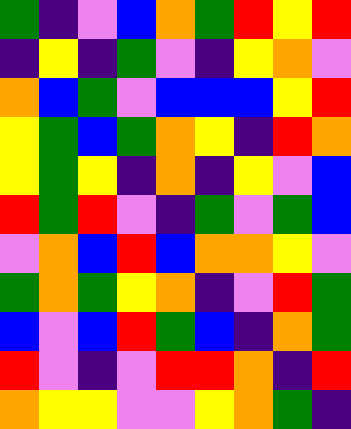[["green", "indigo", "violet", "blue", "orange", "green", "red", "yellow", "red"], ["indigo", "yellow", "indigo", "green", "violet", "indigo", "yellow", "orange", "violet"], ["orange", "blue", "green", "violet", "blue", "blue", "blue", "yellow", "red"], ["yellow", "green", "blue", "green", "orange", "yellow", "indigo", "red", "orange"], ["yellow", "green", "yellow", "indigo", "orange", "indigo", "yellow", "violet", "blue"], ["red", "green", "red", "violet", "indigo", "green", "violet", "green", "blue"], ["violet", "orange", "blue", "red", "blue", "orange", "orange", "yellow", "violet"], ["green", "orange", "green", "yellow", "orange", "indigo", "violet", "red", "green"], ["blue", "violet", "blue", "red", "green", "blue", "indigo", "orange", "green"], ["red", "violet", "indigo", "violet", "red", "red", "orange", "indigo", "red"], ["orange", "yellow", "yellow", "violet", "violet", "yellow", "orange", "green", "indigo"]]